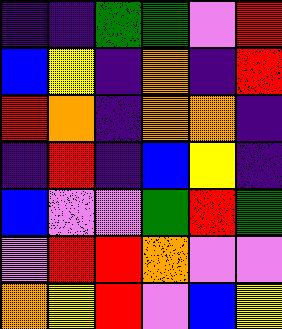[["indigo", "indigo", "green", "green", "violet", "red"], ["blue", "yellow", "indigo", "orange", "indigo", "red"], ["red", "orange", "indigo", "orange", "orange", "indigo"], ["indigo", "red", "indigo", "blue", "yellow", "indigo"], ["blue", "violet", "violet", "green", "red", "green"], ["violet", "red", "red", "orange", "violet", "violet"], ["orange", "yellow", "red", "violet", "blue", "yellow"]]